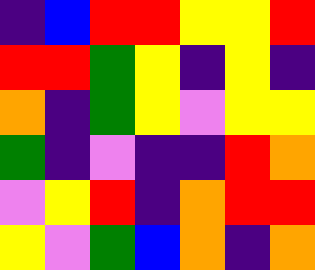[["indigo", "blue", "red", "red", "yellow", "yellow", "red"], ["red", "red", "green", "yellow", "indigo", "yellow", "indigo"], ["orange", "indigo", "green", "yellow", "violet", "yellow", "yellow"], ["green", "indigo", "violet", "indigo", "indigo", "red", "orange"], ["violet", "yellow", "red", "indigo", "orange", "red", "red"], ["yellow", "violet", "green", "blue", "orange", "indigo", "orange"]]